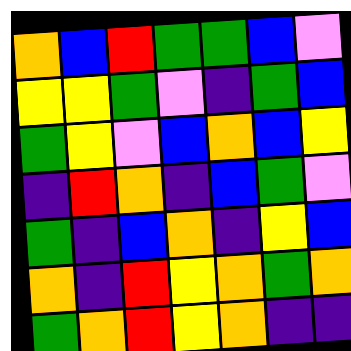[["orange", "blue", "red", "green", "green", "blue", "violet"], ["yellow", "yellow", "green", "violet", "indigo", "green", "blue"], ["green", "yellow", "violet", "blue", "orange", "blue", "yellow"], ["indigo", "red", "orange", "indigo", "blue", "green", "violet"], ["green", "indigo", "blue", "orange", "indigo", "yellow", "blue"], ["orange", "indigo", "red", "yellow", "orange", "green", "orange"], ["green", "orange", "red", "yellow", "orange", "indigo", "indigo"]]